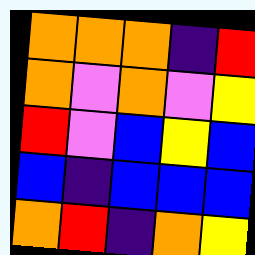[["orange", "orange", "orange", "indigo", "red"], ["orange", "violet", "orange", "violet", "yellow"], ["red", "violet", "blue", "yellow", "blue"], ["blue", "indigo", "blue", "blue", "blue"], ["orange", "red", "indigo", "orange", "yellow"]]